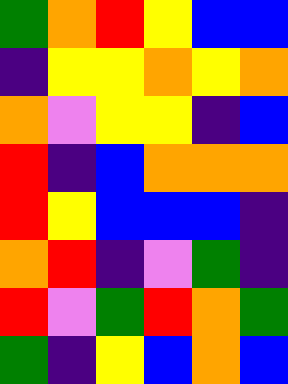[["green", "orange", "red", "yellow", "blue", "blue"], ["indigo", "yellow", "yellow", "orange", "yellow", "orange"], ["orange", "violet", "yellow", "yellow", "indigo", "blue"], ["red", "indigo", "blue", "orange", "orange", "orange"], ["red", "yellow", "blue", "blue", "blue", "indigo"], ["orange", "red", "indigo", "violet", "green", "indigo"], ["red", "violet", "green", "red", "orange", "green"], ["green", "indigo", "yellow", "blue", "orange", "blue"]]